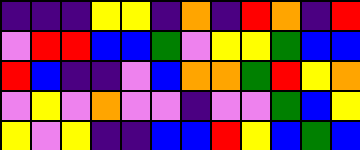[["indigo", "indigo", "indigo", "yellow", "yellow", "indigo", "orange", "indigo", "red", "orange", "indigo", "red"], ["violet", "red", "red", "blue", "blue", "green", "violet", "yellow", "yellow", "green", "blue", "blue"], ["red", "blue", "indigo", "indigo", "violet", "blue", "orange", "orange", "green", "red", "yellow", "orange"], ["violet", "yellow", "violet", "orange", "violet", "violet", "indigo", "violet", "violet", "green", "blue", "yellow"], ["yellow", "violet", "yellow", "indigo", "indigo", "blue", "blue", "red", "yellow", "blue", "green", "blue"]]